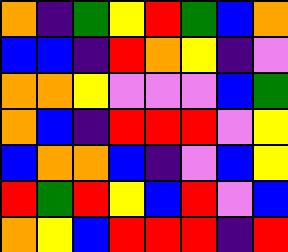[["orange", "indigo", "green", "yellow", "red", "green", "blue", "orange"], ["blue", "blue", "indigo", "red", "orange", "yellow", "indigo", "violet"], ["orange", "orange", "yellow", "violet", "violet", "violet", "blue", "green"], ["orange", "blue", "indigo", "red", "red", "red", "violet", "yellow"], ["blue", "orange", "orange", "blue", "indigo", "violet", "blue", "yellow"], ["red", "green", "red", "yellow", "blue", "red", "violet", "blue"], ["orange", "yellow", "blue", "red", "red", "red", "indigo", "red"]]